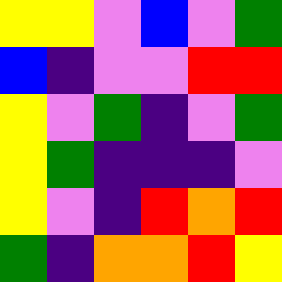[["yellow", "yellow", "violet", "blue", "violet", "green"], ["blue", "indigo", "violet", "violet", "red", "red"], ["yellow", "violet", "green", "indigo", "violet", "green"], ["yellow", "green", "indigo", "indigo", "indigo", "violet"], ["yellow", "violet", "indigo", "red", "orange", "red"], ["green", "indigo", "orange", "orange", "red", "yellow"]]